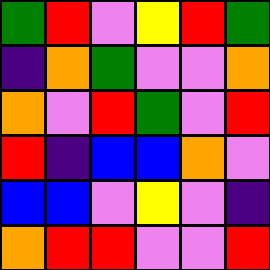[["green", "red", "violet", "yellow", "red", "green"], ["indigo", "orange", "green", "violet", "violet", "orange"], ["orange", "violet", "red", "green", "violet", "red"], ["red", "indigo", "blue", "blue", "orange", "violet"], ["blue", "blue", "violet", "yellow", "violet", "indigo"], ["orange", "red", "red", "violet", "violet", "red"]]